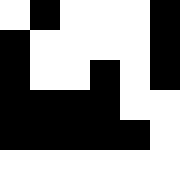[["white", "black", "white", "white", "white", "black"], ["black", "white", "white", "white", "white", "black"], ["black", "white", "white", "black", "white", "black"], ["black", "black", "black", "black", "white", "white"], ["black", "black", "black", "black", "black", "white"], ["white", "white", "white", "white", "white", "white"]]